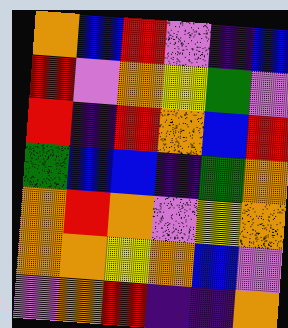[["orange", "blue", "red", "violet", "indigo", "blue"], ["red", "violet", "orange", "yellow", "green", "violet"], ["red", "indigo", "red", "orange", "blue", "red"], ["green", "blue", "blue", "indigo", "green", "orange"], ["orange", "red", "orange", "violet", "yellow", "orange"], ["orange", "orange", "yellow", "orange", "blue", "violet"], ["violet", "orange", "red", "indigo", "indigo", "orange"]]